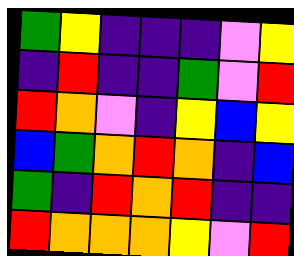[["green", "yellow", "indigo", "indigo", "indigo", "violet", "yellow"], ["indigo", "red", "indigo", "indigo", "green", "violet", "red"], ["red", "orange", "violet", "indigo", "yellow", "blue", "yellow"], ["blue", "green", "orange", "red", "orange", "indigo", "blue"], ["green", "indigo", "red", "orange", "red", "indigo", "indigo"], ["red", "orange", "orange", "orange", "yellow", "violet", "red"]]